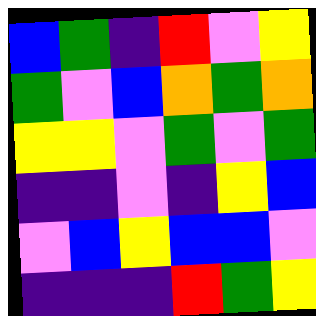[["blue", "green", "indigo", "red", "violet", "yellow"], ["green", "violet", "blue", "orange", "green", "orange"], ["yellow", "yellow", "violet", "green", "violet", "green"], ["indigo", "indigo", "violet", "indigo", "yellow", "blue"], ["violet", "blue", "yellow", "blue", "blue", "violet"], ["indigo", "indigo", "indigo", "red", "green", "yellow"]]